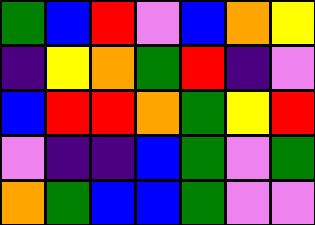[["green", "blue", "red", "violet", "blue", "orange", "yellow"], ["indigo", "yellow", "orange", "green", "red", "indigo", "violet"], ["blue", "red", "red", "orange", "green", "yellow", "red"], ["violet", "indigo", "indigo", "blue", "green", "violet", "green"], ["orange", "green", "blue", "blue", "green", "violet", "violet"]]